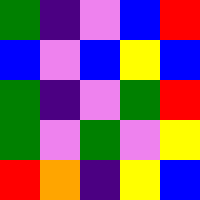[["green", "indigo", "violet", "blue", "red"], ["blue", "violet", "blue", "yellow", "blue"], ["green", "indigo", "violet", "green", "red"], ["green", "violet", "green", "violet", "yellow"], ["red", "orange", "indigo", "yellow", "blue"]]